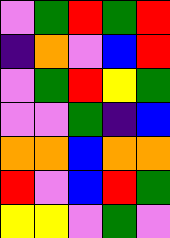[["violet", "green", "red", "green", "red"], ["indigo", "orange", "violet", "blue", "red"], ["violet", "green", "red", "yellow", "green"], ["violet", "violet", "green", "indigo", "blue"], ["orange", "orange", "blue", "orange", "orange"], ["red", "violet", "blue", "red", "green"], ["yellow", "yellow", "violet", "green", "violet"]]